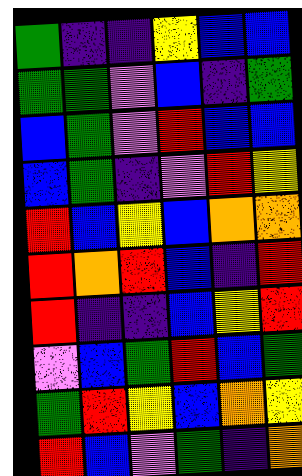[["green", "indigo", "indigo", "yellow", "blue", "blue"], ["green", "green", "violet", "blue", "indigo", "green"], ["blue", "green", "violet", "red", "blue", "blue"], ["blue", "green", "indigo", "violet", "red", "yellow"], ["red", "blue", "yellow", "blue", "orange", "orange"], ["red", "orange", "red", "blue", "indigo", "red"], ["red", "indigo", "indigo", "blue", "yellow", "red"], ["violet", "blue", "green", "red", "blue", "green"], ["green", "red", "yellow", "blue", "orange", "yellow"], ["red", "blue", "violet", "green", "indigo", "orange"]]